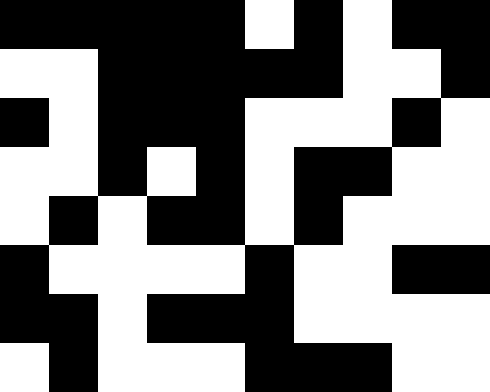[["black", "black", "black", "black", "black", "white", "black", "white", "black", "black"], ["white", "white", "black", "black", "black", "black", "black", "white", "white", "black"], ["black", "white", "black", "black", "black", "white", "white", "white", "black", "white"], ["white", "white", "black", "white", "black", "white", "black", "black", "white", "white"], ["white", "black", "white", "black", "black", "white", "black", "white", "white", "white"], ["black", "white", "white", "white", "white", "black", "white", "white", "black", "black"], ["black", "black", "white", "black", "black", "black", "white", "white", "white", "white"], ["white", "black", "white", "white", "white", "black", "black", "black", "white", "white"]]